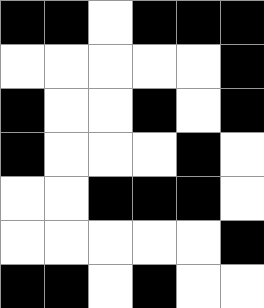[["black", "black", "white", "black", "black", "black"], ["white", "white", "white", "white", "white", "black"], ["black", "white", "white", "black", "white", "black"], ["black", "white", "white", "white", "black", "white"], ["white", "white", "black", "black", "black", "white"], ["white", "white", "white", "white", "white", "black"], ["black", "black", "white", "black", "white", "white"]]